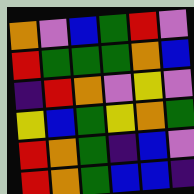[["orange", "violet", "blue", "green", "red", "violet"], ["red", "green", "green", "green", "orange", "blue"], ["indigo", "red", "orange", "violet", "yellow", "violet"], ["yellow", "blue", "green", "yellow", "orange", "green"], ["red", "orange", "green", "indigo", "blue", "violet"], ["red", "orange", "green", "blue", "blue", "indigo"]]